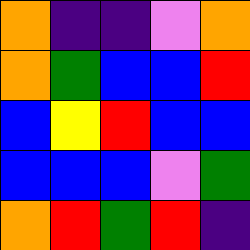[["orange", "indigo", "indigo", "violet", "orange"], ["orange", "green", "blue", "blue", "red"], ["blue", "yellow", "red", "blue", "blue"], ["blue", "blue", "blue", "violet", "green"], ["orange", "red", "green", "red", "indigo"]]